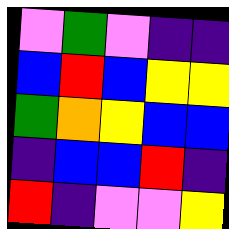[["violet", "green", "violet", "indigo", "indigo"], ["blue", "red", "blue", "yellow", "yellow"], ["green", "orange", "yellow", "blue", "blue"], ["indigo", "blue", "blue", "red", "indigo"], ["red", "indigo", "violet", "violet", "yellow"]]